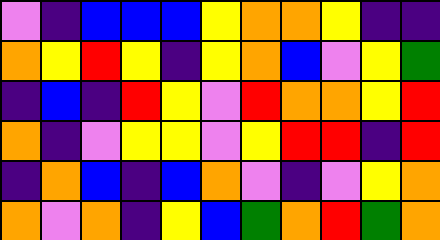[["violet", "indigo", "blue", "blue", "blue", "yellow", "orange", "orange", "yellow", "indigo", "indigo"], ["orange", "yellow", "red", "yellow", "indigo", "yellow", "orange", "blue", "violet", "yellow", "green"], ["indigo", "blue", "indigo", "red", "yellow", "violet", "red", "orange", "orange", "yellow", "red"], ["orange", "indigo", "violet", "yellow", "yellow", "violet", "yellow", "red", "red", "indigo", "red"], ["indigo", "orange", "blue", "indigo", "blue", "orange", "violet", "indigo", "violet", "yellow", "orange"], ["orange", "violet", "orange", "indigo", "yellow", "blue", "green", "orange", "red", "green", "orange"]]